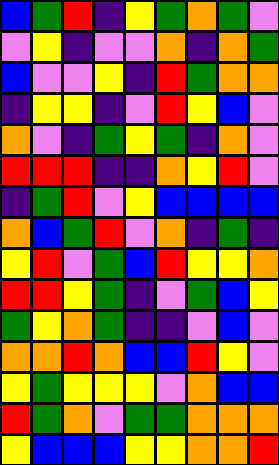[["blue", "green", "red", "indigo", "yellow", "green", "orange", "green", "violet"], ["violet", "yellow", "indigo", "violet", "violet", "orange", "indigo", "orange", "green"], ["blue", "violet", "violet", "yellow", "indigo", "red", "green", "orange", "orange"], ["indigo", "yellow", "yellow", "indigo", "violet", "red", "yellow", "blue", "violet"], ["orange", "violet", "indigo", "green", "yellow", "green", "indigo", "orange", "violet"], ["red", "red", "red", "indigo", "indigo", "orange", "yellow", "red", "violet"], ["indigo", "green", "red", "violet", "yellow", "blue", "blue", "blue", "blue"], ["orange", "blue", "green", "red", "violet", "orange", "indigo", "green", "indigo"], ["yellow", "red", "violet", "green", "blue", "red", "yellow", "yellow", "orange"], ["red", "red", "yellow", "green", "indigo", "violet", "green", "blue", "yellow"], ["green", "yellow", "orange", "green", "indigo", "indigo", "violet", "blue", "violet"], ["orange", "orange", "red", "orange", "blue", "blue", "red", "yellow", "violet"], ["yellow", "green", "yellow", "yellow", "yellow", "violet", "orange", "blue", "blue"], ["red", "green", "orange", "violet", "green", "green", "orange", "orange", "orange"], ["yellow", "blue", "blue", "blue", "yellow", "yellow", "orange", "orange", "red"]]